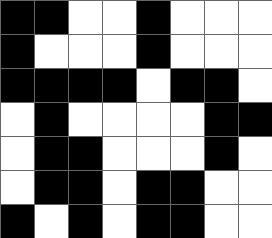[["black", "black", "white", "white", "black", "white", "white", "white"], ["black", "white", "white", "white", "black", "white", "white", "white"], ["black", "black", "black", "black", "white", "black", "black", "white"], ["white", "black", "white", "white", "white", "white", "black", "black"], ["white", "black", "black", "white", "white", "white", "black", "white"], ["white", "black", "black", "white", "black", "black", "white", "white"], ["black", "white", "black", "white", "black", "black", "white", "white"]]